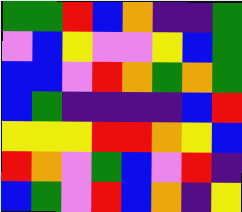[["green", "green", "red", "blue", "orange", "indigo", "indigo", "green"], ["violet", "blue", "yellow", "violet", "violet", "yellow", "blue", "green"], ["blue", "blue", "violet", "red", "orange", "green", "orange", "green"], ["blue", "green", "indigo", "indigo", "indigo", "indigo", "blue", "red"], ["yellow", "yellow", "yellow", "red", "red", "orange", "yellow", "blue"], ["red", "orange", "violet", "green", "blue", "violet", "red", "indigo"], ["blue", "green", "violet", "red", "blue", "orange", "indigo", "yellow"]]